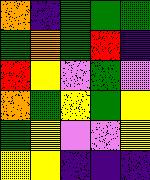[["orange", "indigo", "green", "green", "green"], ["green", "orange", "green", "red", "indigo"], ["red", "yellow", "violet", "green", "violet"], ["orange", "green", "yellow", "green", "yellow"], ["green", "yellow", "violet", "violet", "yellow"], ["yellow", "yellow", "indigo", "indigo", "indigo"]]